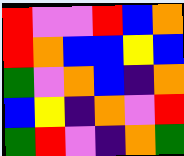[["red", "violet", "violet", "red", "blue", "orange"], ["red", "orange", "blue", "blue", "yellow", "blue"], ["green", "violet", "orange", "blue", "indigo", "orange"], ["blue", "yellow", "indigo", "orange", "violet", "red"], ["green", "red", "violet", "indigo", "orange", "green"]]